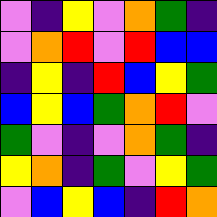[["violet", "indigo", "yellow", "violet", "orange", "green", "indigo"], ["violet", "orange", "red", "violet", "red", "blue", "blue"], ["indigo", "yellow", "indigo", "red", "blue", "yellow", "green"], ["blue", "yellow", "blue", "green", "orange", "red", "violet"], ["green", "violet", "indigo", "violet", "orange", "green", "indigo"], ["yellow", "orange", "indigo", "green", "violet", "yellow", "green"], ["violet", "blue", "yellow", "blue", "indigo", "red", "orange"]]